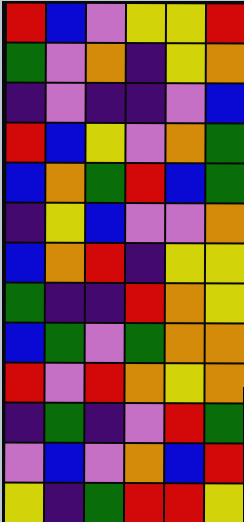[["red", "blue", "violet", "yellow", "yellow", "red"], ["green", "violet", "orange", "indigo", "yellow", "orange"], ["indigo", "violet", "indigo", "indigo", "violet", "blue"], ["red", "blue", "yellow", "violet", "orange", "green"], ["blue", "orange", "green", "red", "blue", "green"], ["indigo", "yellow", "blue", "violet", "violet", "orange"], ["blue", "orange", "red", "indigo", "yellow", "yellow"], ["green", "indigo", "indigo", "red", "orange", "yellow"], ["blue", "green", "violet", "green", "orange", "orange"], ["red", "violet", "red", "orange", "yellow", "orange"], ["indigo", "green", "indigo", "violet", "red", "green"], ["violet", "blue", "violet", "orange", "blue", "red"], ["yellow", "indigo", "green", "red", "red", "yellow"]]